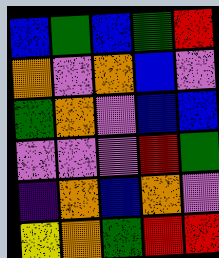[["blue", "green", "blue", "green", "red"], ["orange", "violet", "orange", "blue", "violet"], ["green", "orange", "violet", "blue", "blue"], ["violet", "violet", "violet", "red", "green"], ["indigo", "orange", "blue", "orange", "violet"], ["yellow", "orange", "green", "red", "red"]]